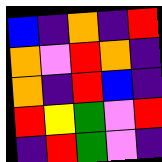[["blue", "indigo", "orange", "indigo", "red"], ["orange", "violet", "red", "orange", "indigo"], ["orange", "indigo", "red", "blue", "indigo"], ["red", "yellow", "green", "violet", "red"], ["indigo", "red", "green", "violet", "indigo"]]